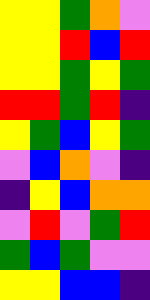[["yellow", "yellow", "green", "orange", "violet"], ["yellow", "yellow", "red", "blue", "red"], ["yellow", "yellow", "green", "yellow", "green"], ["red", "red", "green", "red", "indigo"], ["yellow", "green", "blue", "yellow", "green"], ["violet", "blue", "orange", "violet", "indigo"], ["indigo", "yellow", "blue", "orange", "orange"], ["violet", "red", "violet", "green", "red"], ["green", "blue", "green", "violet", "violet"], ["yellow", "yellow", "blue", "blue", "indigo"]]